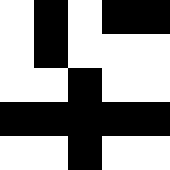[["white", "black", "white", "black", "black"], ["white", "black", "white", "white", "white"], ["white", "white", "black", "white", "white"], ["black", "black", "black", "black", "black"], ["white", "white", "black", "white", "white"]]